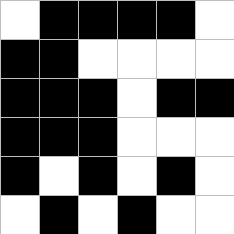[["white", "black", "black", "black", "black", "white"], ["black", "black", "white", "white", "white", "white"], ["black", "black", "black", "white", "black", "black"], ["black", "black", "black", "white", "white", "white"], ["black", "white", "black", "white", "black", "white"], ["white", "black", "white", "black", "white", "white"]]